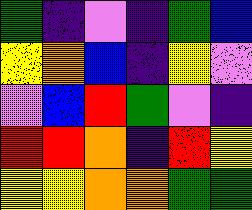[["green", "indigo", "violet", "indigo", "green", "blue"], ["yellow", "orange", "blue", "indigo", "yellow", "violet"], ["violet", "blue", "red", "green", "violet", "indigo"], ["red", "red", "orange", "indigo", "red", "yellow"], ["yellow", "yellow", "orange", "orange", "green", "green"]]